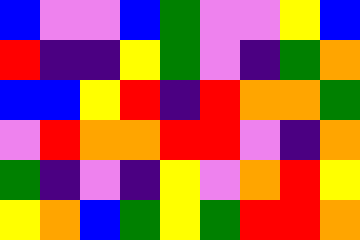[["blue", "violet", "violet", "blue", "green", "violet", "violet", "yellow", "blue"], ["red", "indigo", "indigo", "yellow", "green", "violet", "indigo", "green", "orange"], ["blue", "blue", "yellow", "red", "indigo", "red", "orange", "orange", "green"], ["violet", "red", "orange", "orange", "red", "red", "violet", "indigo", "orange"], ["green", "indigo", "violet", "indigo", "yellow", "violet", "orange", "red", "yellow"], ["yellow", "orange", "blue", "green", "yellow", "green", "red", "red", "orange"]]